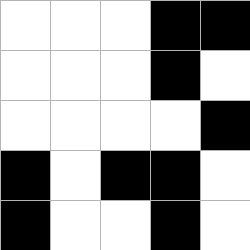[["white", "white", "white", "black", "black"], ["white", "white", "white", "black", "white"], ["white", "white", "white", "white", "black"], ["black", "white", "black", "black", "white"], ["black", "white", "white", "black", "white"]]